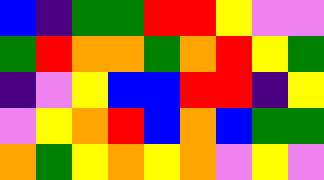[["blue", "indigo", "green", "green", "red", "red", "yellow", "violet", "violet"], ["green", "red", "orange", "orange", "green", "orange", "red", "yellow", "green"], ["indigo", "violet", "yellow", "blue", "blue", "red", "red", "indigo", "yellow"], ["violet", "yellow", "orange", "red", "blue", "orange", "blue", "green", "green"], ["orange", "green", "yellow", "orange", "yellow", "orange", "violet", "yellow", "violet"]]